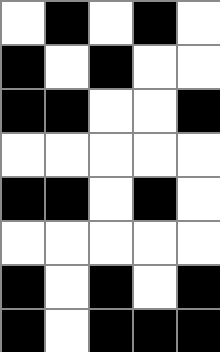[["white", "black", "white", "black", "white"], ["black", "white", "black", "white", "white"], ["black", "black", "white", "white", "black"], ["white", "white", "white", "white", "white"], ["black", "black", "white", "black", "white"], ["white", "white", "white", "white", "white"], ["black", "white", "black", "white", "black"], ["black", "white", "black", "black", "black"]]